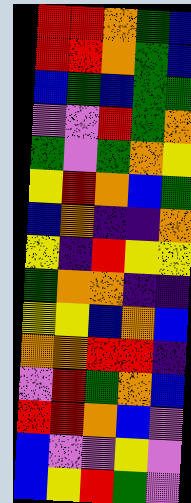[["red", "red", "orange", "green", "blue"], ["red", "red", "orange", "green", "blue"], ["blue", "green", "blue", "green", "green"], ["violet", "violet", "red", "green", "orange"], ["green", "violet", "green", "orange", "yellow"], ["yellow", "red", "orange", "blue", "green"], ["blue", "orange", "indigo", "indigo", "orange"], ["yellow", "indigo", "red", "yellow", "yellow"], ["green", "orange", "orange", "indigo", "indigo"], ["yellow", "yellow", "blue", "orange", "blue"], ["orange", "orange", "red", "red", "indigo"], ["violet", "red", "green", "orange", "blue"], ["red", "red", "orange", "blue", "violet"], ["blue", "violet", "violet", "yellow", "violet"], ["blue", "yellow", "red", "green", "violet"]]